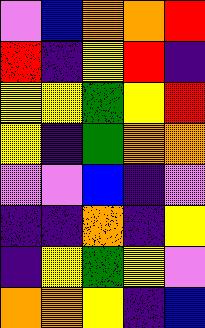[["violet", "blue", "orange", "orange", "red"], ["red", "indigo", "yellow", "red", "indigo"], ["yellow", "yellow", "green", "yellow", "red"], ["yellow", "indigo", "green", "orange", "orange"], ["violet", "violet", "blue", "indigo", "violet"], ["indigo", "indigo", "orange", "indigo", "yellow"], ["indigo", "yellow", "green", "yellow", "violet"], ["orange", "orange", "yellow", "indigo", "blue"]]